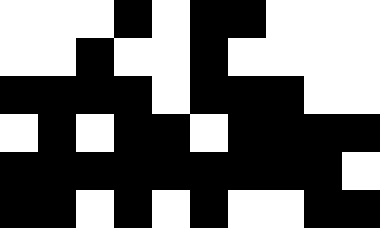[["white", "white", "white", "black", "white", "black", "black", "white", "white", "white"], ["white", "white", "black", "white", "white", "black", "white", "white", "white", "white"], ["black", "black", "black", "black", "white", "black", "black", "black", "white", "white"], ["white", "black", "white", "black", "black", "white", "black", "black", "black", "black"], ["black", "black", "black", "black", "black", "black", "black", "black", "black", "white"], ["black", "black", "white", "black", "white", "black", "white", "white", "black", "black"]]